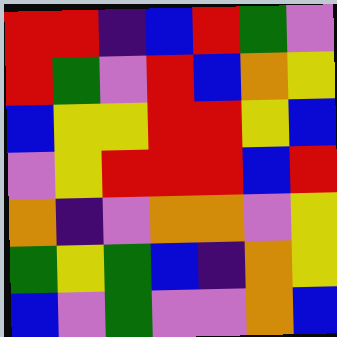[["red", "red", "indigo", "blue", "red", "green", "violet"], ["red", "green", "violet", "red", "blue", "orange", "yellow"], ["blue", "yellow", "yellow", "red", "red", "yellow", "blue"], ["violet", "yellow", "red", "red", "red", "blue", "red"], ["orange", "indigo", "violet", "orange", "orange", "violet", "yellow"], ["green", "yellow", "green", "blue", "indigo", "orange", "yellow"], ["blue", "violet", "green", "violet", "violet", "orange", "blue"]]